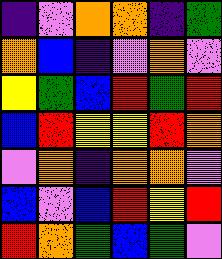[["indigo", "violet", "orange", "orange", "indigo", "green"], ["orange", "blue", "indigo", "violet", "orange", "violet"], ["yellow", "green", "blue", "red", "green", "red"], ["blue", "red", "yellow", "yellow", "red", "orange"], ["violet", "orange", "indigo", "orange", "orange", "violet"], ["blue", "violet", "blue", "red", "yellow", "red"], ["red", "orange", "green", "blue", "green", "violet"]]